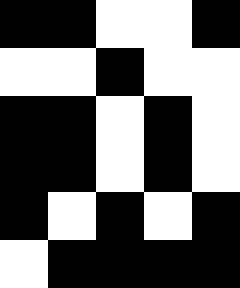[["black", "black", "white", "white", "black"], ["white", "white", "black", "white", "white"], ["black", "black", "white", "black", "white"], ["black", "black", "white", "black", "white"], ["black", "white", "black", "white", "black"], ["white", "black", "black", "black", "black"]]